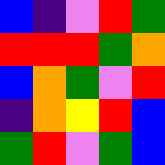[["blue", "indigo", "violet", "red", "green"], ["red", "red", "red", "green", "orange"], ["blue", "orange", "green", "violet", "red"], ["indigo", "orange", "yellow", "red", "blue"], ["green", "red", "violet", "green", "blue"]]